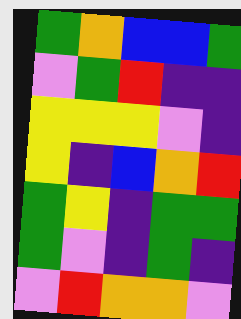[["green", "orange", "blue", "blue", "green"], ["violet", "green", "red", "indigo", "indigo"], ["yellow", "yellow", "yellow", "violet", "indigo"], ["yellow", "indigo", "blue", "orange", "red"], ["green", "yellow", "indigo", "green", "green"], ["green", "violet", "indigo", "green", "indigo"], ["violet", "red", "orange", "orange", "violet"]]